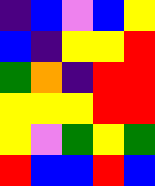[["indigo", "blue", "violet", "blue", "yellow"], ["blue", "indigo", "yellow", "yellow", "red"], ["green", "orange", "indigo", "red", "red"], ["yellow", "yellow", "yellow", "red", "red"], ["yellow", "violet", "green", "yellow", "green"], ["red", "blue", "blue", "red", "blue"]]